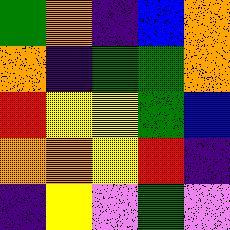[["green", "orange", "indigo", "blue", "orange"], ["orange", "indigo", "green", "green", "orange"], ["red", "yellow", "yellow", "green", "blue"], ["orange", "orange", "yellow", "red", "indigo"], ["indigo", "yellow", "violet", "green", "violet"]]